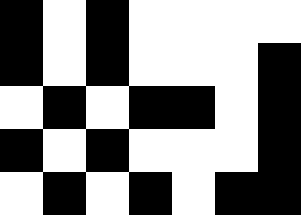[["black", "white", "black", "white", "white", "white", "white"], ["black", "white", "black", "white", "white", "white", "black"], ["white", "black", "white", "black", "black", "white", "black"], ["black", "white", "black", "white", "white", "white", "black"], ["white", "black", "white", "black", "white", "black", "black"]]